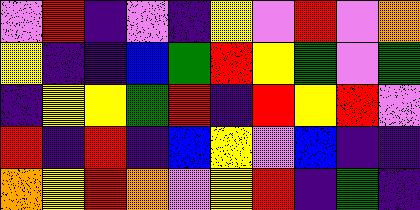[["violet", "red", "indigo", "violet", "indigo", "yellow", "violet", "red", "violet", "orange"], ["yellow", "indigo", "indigo", "blue", "green", "red", "yellow", "green", "violet", "green"], ["indigo", "yellow", "yellow", "green", "red", "indigo", "red", "yellow", "red", "violet"], ["red", "indigo", "red", "indigo", "blue", "yellow", "violet", "blue", "indigo", "indigo"], ["orange", "yellow", "red", "orange", "violet", "yellow", "red", "indigo", "green", "indigo"]]